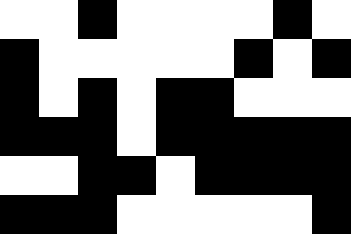[["white", "white", "black", "white", "white", "white", "white", "black", "white"], ["black", "white", "white", "white", "white", "white", "black", "white", "black"], ["black", "white", "black", "white", "black", "black", "white", "white", "white"], ["black", "black", "black", "white", "black", "black", "black", "black", "black"], ["white", "white", "black", "black", "white", "black", "black", "black", "black"], ["black", "black", "black", "white", "white", "white", "white", "white", "black"]]